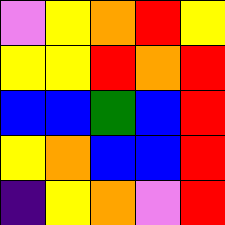[["violet", "yellow", "orange", "red", "yellow"], ["yellow", "yellow", "red", "orange", "red"], ["blue", "blue", "green", "blue", "red"], ["yellow", "orange", "blue", "blue", "red"], ["indigo", "yellow", "orange", "violet", "red"]]